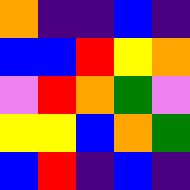[["orange", "indigo", "indigo", "blue", "indigo"], ["blue", "blue", "red", "yellow", "orange"], ["violet", "red", "orange", "green", "violet"], ["yellow", "yellow", "blue", "orange", "green"], ["blue", "red", "indigo", "blue", "indigo"]]